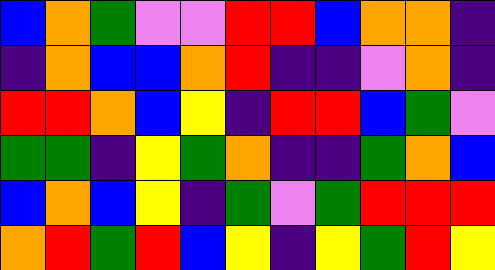[["blue", "orange", "green", "violet", "violet", "red", "red", "blue", "orange", "orange", "indigo"], ["indigo", "orange", "blue", "blue", "orange", "red", "indigo", "indigo", "violet", "orange", "indigo"], ["red", "red", "orange", "blue", "yellow", "indigo", "red", "red", "blue", "green", "violet"], ["green", "green", "indigo", "yellow", "green", "orange", "indigo", "indigo", "green", "orange", "blue"], ["blue", "orange", "blue", "yellow", "indigo", "green", "violet", "green", "red", "red", "red"], ["orange", "red", "green", "red", "blue", "yellow", "indigo", "yellow", "green", "red", "yellow"]]